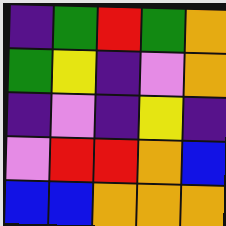[["indigo", "green", "red", "green", "orange"], ["green", "yellow", "indigo", "violet", "orange"], ["indigo", "violet", "indigo", "yellow", "indigo"], ["violet", "red", "red", "orange", "blue"], ["blue", "blue", "orange", "orange", "orange"]]